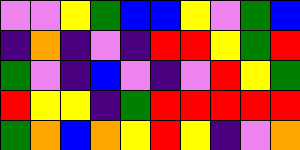[["violet", "violet", "yellow", "green", "blue", "blue", "yellow", "violet", "green", "blue"], ["indigo", "orange", "indigo", "violet", "indigo", "red", "red", "yellow", "green", "red"], ["green", "violet", "indigo", "blue", "violet", "indigo", "violet", "red", "yellow", "green"], ["red", "yellow", "yellow", "indigo", "green", "red", "red", "red", "red", "red"], ["green", "orange", "blue", "orange", "yellow", "red", "yellow", "indigo", "violet", "orange"]]